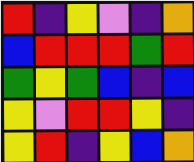[["red", "indigo", "yellow", "violet", "indigo", "orange"], ["blue", "red", "red", "red", "green", "red"], ["green", "yellow", "green", "blue", "indigo", "blue"], ["yellow", "violet", "red", "red", "yellow", "indigo"], ["yellow", "red", "indigo", "yellow", "blue", "orange"]]